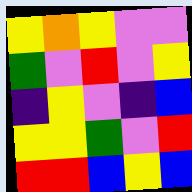[["yellow", "orange", "yellow", "violet", "violet"], ["green", "violet", "red", "violet", "yellow"], ["indigo", "yellow", "violet", "indigo", "blue"], ["yellow", "yellow", "green", "violet", "red"], ["red", "red", "blue", "yellow", "blue"]]